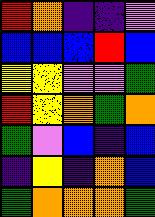[["red", "orange", "indigo", "indigo", "violet"], ["blue", "blue", "blue", "red", "blue"], ["yellow", "yellow", "violet", "violet", "green"], ["red", "yellow", "orange", "green", "orange"], ["green", "violet", "blue", "indigo", "blue"], ["indigo", "yellow", "indigo", "orange", "blue"], ["green", "orange", "orange", "orange", "green"]]